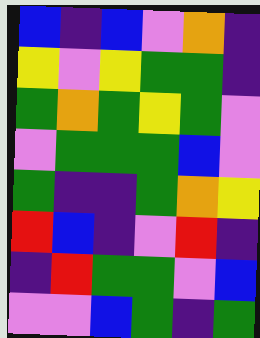[["blue", "indigo", "blue", "violet", "orange", "indigo"], ["yellow", "violet", "yellow", "green", "green", "indigo"], ["green", "orange", "green", "yellow", "green", "violet"], ["violet", "green", "green", "green", "blue", "violet"], ["green", "indigo", "indigo", "green", "orange", "yellow"], ["red", "blue", "indigo", "violet", "red", "indigo"], ["indigo", "red", "green", "green", "violet", "blue"], ["violet", "violet", "blue", "green", "indigo", "green"]]